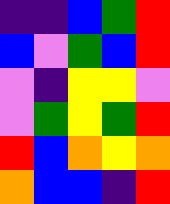[["indigo", "indigo", "blue", "green", "red"], ["blue", "violet", "green", "blue", "red"], ["violet", "indigo", "yellow", "yellow", "violet"], ["violet", "green", "yellow", "green", "red"], ["red", "blue", "orange", "yellow", "orange"], ["orange", "blue", "blue", "indigo", "red"]]